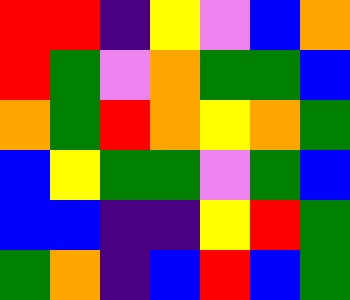[["red", "red", "indigo", "yellow", "violet", "blue", "orange"], ["red", "green", "violet", "orange", "green", "green", "blue"], ["orange", "green", "red", "orange", "yellow", "orange", "green"], ["blue", "yellow", "green", "green", "violet", "green", "blue"], ["blue", "blue", "indigo", "indigo", "yellow", "red", "green"], ["green", "orange", "indigo", "blue", "red", "blue", "green"]]